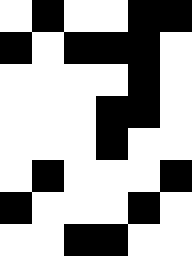[["white", "black", "white", "white", "black", "black"], ["black", "white", "black", "black", "black", "white"], ["white", "white", "white", "white", "black", "white"], ["white", "white", "white", "black", "black", "white"], ["white", "white", "white", "black", "white", "white"], ["white", "black", "white", "white", "white", "black"], ["black", "white", "white", "white", "black", "white"], ["white", "white", "black", "black", "white", "white"]]